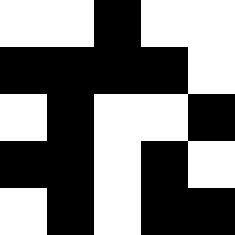[["white", "white", "black", "white", "white"], ["black", "black", "black", "black", "white"], ["white", "black", "white", "white", "black"], ["black", "black", "white", "black", "white"], ["white", "black", "white", "black", "black"]]